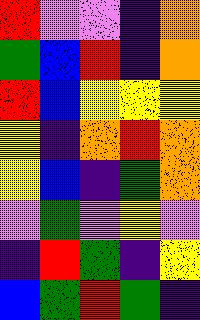[["red", "violet", "violet", "indigo", "orange"], ["green", "blue", "red", "indigo", "orange"], ["red", "blue", "yellow", "yellow", "yellow"], ["yellow", "indigo", "orange", "red", "orange"], ["yellow", "blue", "indigo", "green", "orange"], ["violet", "green", "violet", "yellow", "violet"], ["indigo", "red", "green", "indigo", "yellow"], ["blue", "green", "red", "green", "indigo"]]